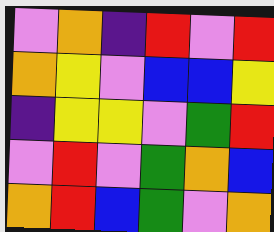[["violet", "orange", "indigo", "red", "violet", "red"], ["orange", "yellow", "violet", "blue", "blue", "yellow"], ["indigo", "yellow", "yellow", "violet", "green", "red"], ["violet", "red", "violet", "green", "orange", "blue"], ["orange", "red", "blue", "green", "violet", "orange"]]